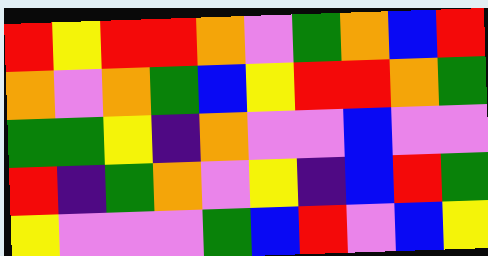[["red", "yellow", "red", "red", "orange", "violet", "green", "orange", "blue", "red"], ["orange", "violet", "orange", "green", "blue", "yellow", "red", "red", "orange", "green"], ["green", "green", "yellow", "indigo", "orange", "violet", "violet", "blue", "violet", "violet"], ["red", "indigo", "green", "orange", "violet", "yellow", "indigo", "blue", "red", "green"], ["yellow", "violet", "violet", "violet", "green", "blue", "red", "violet", "blue", "yellow"]]